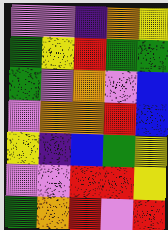[["violet", "violet", "indigo", "orange", "yellow"], ["green", "yellow", "red", "green", "green"], ["green", "violet", "orange", "violet", "blue"], ["violet", "orange", "orange", "red", "blue"], ["yellow", "indigo", "blue", "green", "yellow"], ["violet", "violet", "red", "red", "yellow"], ["green", "orange", "red", "violet", "red"]]